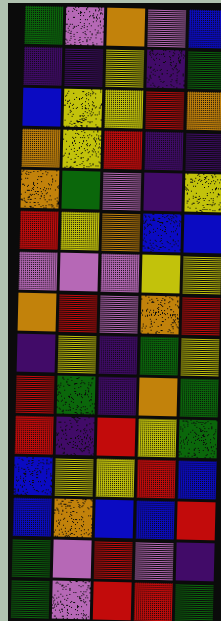[["green", "violet", "orange", "violet", "blue"], ["indigo", "indigo", "yellow", "indigo", "green"], ["blue", "yellow", "yellow", "red", "orange"], ["orange", "yellow", "red", "indigo", "indigo"], ["orange", "green", "violet", "indigo", "yellow"], ["red", "yellow", "orange", "blue", "blue"], ["violet", "violet", "violet", "yellow", "yellow"], ["orange", "red", "violet", "orange", "red"], ["indigo", "yellow", "indigo", "green", "yellow"], ["red", "green", "indigo", "orange", "green"], ["red", "indigo", "red", "yellow", "green"], ["blue", "yellow", "yellow", "red", "blue"], ["blue", "orange", "blue", "blue", "red"], ["green", "violet", "red", "violet", "indigo"], ["green", "violet", "red", "red", "green"]]